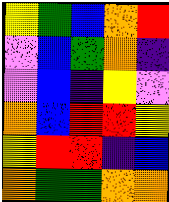[["yellow", "green", "blue", "orange", "red"], ["violet", "blue", "green", "orange", "indigo"], ["violet", "blue", "indigo", "yellow", "violet"], ["orange", "blue", "red", "red", "yellow"], ["yellow", "red", "red", "indigo", "blue"], ["orange", "green", "green", "orange", "orange"]]